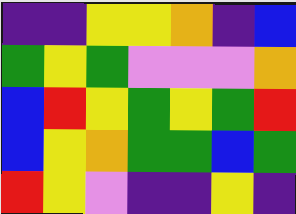[["indigo", "indigo", "yellow", "yellow", "orange", "indigo", "blue"], ["green", "yellow", "green", "violet", "violet", "violet", "orange"], ["blue", "red", "yellow", "green", "yellow", "green", "red"], ["blue", "yellow", "orange", "green", "green", "blue", "green"], ["red", "yellow", "violet", "indigo", "indigo", "yellow", "indigo"]]